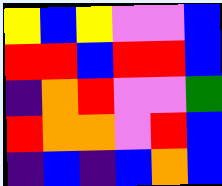[["yellow", "blue", "yellow", "violet", "violet", "blue"], ["red", "red", "blue", "red", "red", "blue"], ["indigo", "orange", "red", "violet", "violet", "green"], ["red", "orange", "orange", "violet", "red", "blue"], ["indigo", "blue", "indigo", "blue", "orange", "blue"]]